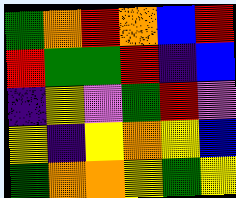[["green", "orange", "red", "orange", "blue", "red"], ["red", "green", "green", "red", "indigo", "blue"], ["indigo", "yellow", "violet", "green", "red", "violet"], ["yellow", "indigo", "yellow", "orange", "yellow", "blue"], ["green", "orange", "orange", "yellow", "green", "yellow"]]